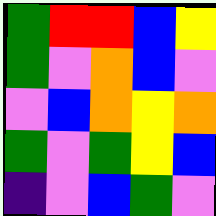[["green", "red", "red", "blue", "yellow"], ["green", "violet", "orange", "blue", "violet"], ["violet", "blue", "orange", "yellow", "orange"], ["green", "violet", "green", "yellow", "blue"], ["indigo", "violet", "blue", "green", "violet"]]